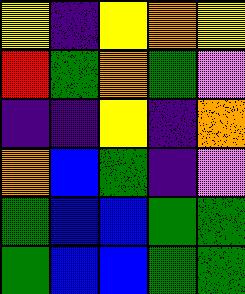[["yellow", "indigo", "yellow", "orange", "yellow"], ["red", "green", "orange", "green", "violet"], ["indigo", "indigo", "yellow", "indigo", "orange"], ["orange", "blue", "green", "indigo", "violet"], ["green", "blue", "blue", "green", "green"], ["green", "blue", "blue", "green", "green"]]